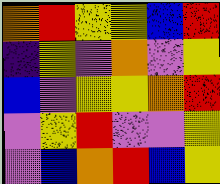[["orange", "red", "yellow", "yellow", "blue", "red"], ["indigo", "yellow", "violet", "orange", "violet", "yellow"], ["blue", "violet", "yellow", "yellow", "orange", "red"], ["violet", "yellow", "red", "violet", "violet", "yellow"], ["violet", "blue", "orange", "red", "blue", "yellow"]]